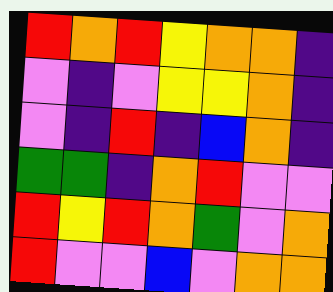[["red", "orange", "red", "yellow", "orange", "orange", "indigo"], ["violet", "indigo", "violet", "yellow", "yellow", "orange", "indigo"], ["violet", "indigo", "red", "indigo", "blue", "orange", "indigo"], ["green", "green", "indigo", "orange", "red", "violet", "violet"], ["red", "yellow", "red", "orange", "green", "violet", "orange"], ["red", "violet", "violet", "blue", "violet", "orange", "orange"]]